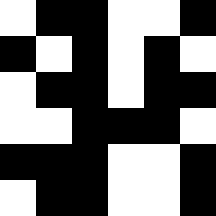[["white", "black", "black", "white", "white", "black"], ["black", "white", "black", "white", "black", "white"], ["white", "black", "black", "white", "black", "black"], ["white", "white", "black", "black", "black", "white"], ["black", "black", "black", "white", "white", "black"], ["white", "black", "black", "white", "white", "black"]]